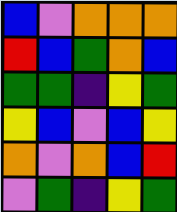[["blue", "violet", "orange", "orange", "orange"], ["red", "blue", "green", "orange", "blue"], ["green", "green", "indigo", "yellow", "green"], ["yellow", "blue", "violet", "blue", "yellow"], ["orange", "violet", "orange", "blue", "red"], ["violet", "green", "indigo", "yellow", "green"]]